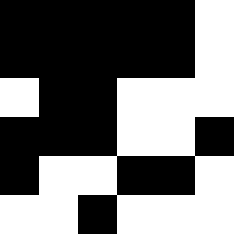[["black", "black", "black", "black", "black", "white"], ["black", "black", "black", "black", "black", "white"], ["white", "black", "black", "white", "white", "white"], ["black", "black", "black", "white", "white", "black"], ["black", "white", "white", "black", "black", "white"], ["white", "white", "black", "white", "white", "white"]]